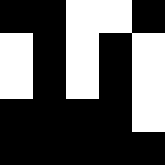[["black", "black", "white", "white", "black"], ["white", "black", "white", "black", "white"], ["white", "black", "white", "black", "white"], ["black", "black", "black", "black", "white"], ["black", "black", "black", "black", "black"]]